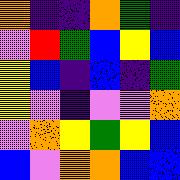[["orange", "indigo", "indigo", "orange", "green", "indigo"], ["violet", "red", "green", "blue", "yellow", "blue"], ["yellow", "blue", "indigo", "blue", "indigo", "green"], ["yellow", "violet", "indigo", "violet", "violet", "orange"], ["violet", "orange", "yellow", "green", "yellow", "blue"], ["blue", "violet", "orange", "orange", "blue", "blue"]]